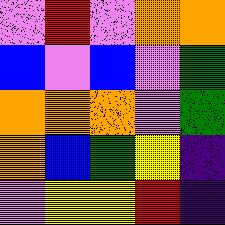[["violet", "red", "violet", "orange", "orange"], ["blue", "violet", "blue", "violet", "green"], ["orange", "orange", "orange", "violet", "green"], ["orange", "blue", "green", "yellow", "indigo"], ["violet", "yellow", "yellow", "red", "indigo"]]